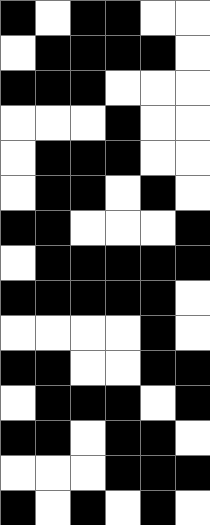[["black", "white", "black", "black", "white", "white"], ["white", "black", "black", "black", "black", "white"], ["black", "black", "black", "white", "white", "white"], ["white", "white", "white", "black", "white", "white"], ["white", "black", "black", "black", "white", "white"], ["white", "black", "black", "white", "black", "white"], ["black", "black", "white", "white", "white", "black"], ["white", "black", "black", "black", "black", "black"], ["black", "black", "black", "black", "black", "white"], ["white", "white", "white", "white", "black", "white"], ["black", "black", "white", "white", "black", "black"], ["white", "black", "black", "black", "white", "black"], ["black", "black", "white", "black", "black", "white"], ["white", "white", "white", "black", "black", "black"], ["black", "white", "black", "white", "black", "white"]]